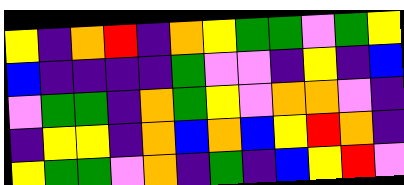[["yellow", "indigo", "orange", "red", "indigo", "orange", "yellow", "green", "green", "violet", "green", "yellow"], ["blue", "indigo", "indigo", "indigo", "indigo", "green", "violet", "violet", "indigo", "yellow", "indigo", "blue"], ["violet", "green", "green", "indigo", "orange", "green", "yellow", "violet", "orange", "orange", "violet", "indigo"], ["indigo", "yellow", "yellow", "indigo", "orange", "blue", "orange", "blue", "yellow", "red", "orange", "indigo"], ["yellow", "green", "green", "violet", "orange", "indigo", "green", "indigo", "blue", "yellow", "red", "violet"]]